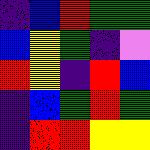[["indigo", "blue", "red", "green", "green"], ["blue", "yellow", "green", "indigo", "violet"], ["red", "yellow", "indigo", "red", "blue"], ["indigo", "blue", "green", "red", "green"], ["indigo", "red", "red", "yellow", "yellow"]]